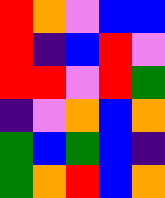[["red", "orange", "violet", "blue", "blue"], ["red", "indigo", "blue", "red", "violet"], ["red", "red", "violet", "red", "green"], ["indigo", "violet", "orange", "blue", "orange"], ["green", "blue", "green", "blue", "indigo"], ["green", "orange", "red", "blue", "orange"]]